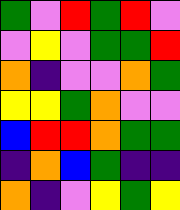[["green", "violet", "red", "green", "red", "violet"], ["violet", "yellow", "violet", "green", "green", "red"], ["orange", "indigo", "violet", "violet", "orange", "green"], ["yellow", "yellow", "green", "orange", "violet", "violet"], ["blue", "red", "red", "orange", "green", "green"], ["indigo", "orange", "blue", "green", "indigo", "indigo"], ["orange", "indigo", "violet", "yellow", "green", "yellow"]]